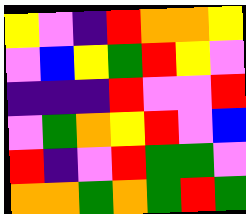[["yellow", "violet", "indigo", "red", "orange", "orange", "yellow"], ["violet", "blue", "yellow", "green", "red", "yellow", "violet"], ["indigo", "indigo", "indigo", "red", "violet", "violet", "red"], ["violet", "green", "orange", "yellow", "red", "violet", "blue"], ["red", "indigo", "violet", "red", "green", "green", "violet"], ["orange", "orange", "green", "orange", "green", "red", "green"]]